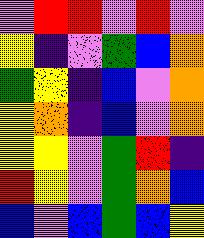[["violet", "red", "red", "violet", "red", "violet"], ["yellow", "indigo", "violet", "green", "blue", "orange"], ["green", "yellow", "indigo", "blue", "violet", "orange"], ["yellow", "orange", "indigo", "blue", "violet", "orange"], ["yellow", "yellow", "violet", "green", "red", "indigo"], ["red", "yellow", "violet", "green", "orange", "blue"], ["blue", "violet", "blue", "green", "blue", "yellow"]]